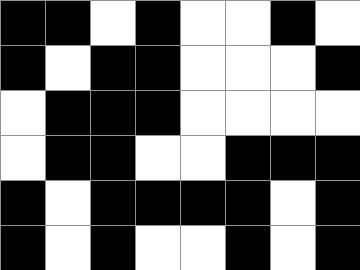[["black", "black", "white", "black", "white", "white", "black", "white"], ["black", "white", "black", "black", "white", "white", "white", "black"], ["white", "black", "black", "black", "white", "white", "white", "white"], ["white", "black", "black", "white", "white", "black", "black", "black"], ["black", "white", "black", "black", "black", "black", "white", "black"], ["black", "white", "black", "white", "white", "black", "white", "black"]]